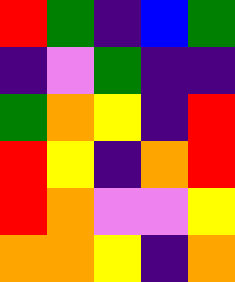[["red", "green", "indigo", "blue", "green"], ["indigo", "violet", "green", "indigo", "indigo"], ["green", "orange", "yellow", "indigo", "red"], ["red", "yellow", "indigo", "orange", "red"], ["red", "orange", "violet", "violet", "yellow"], ["orange", "orange", "yellow", "indigo", "orange"]]